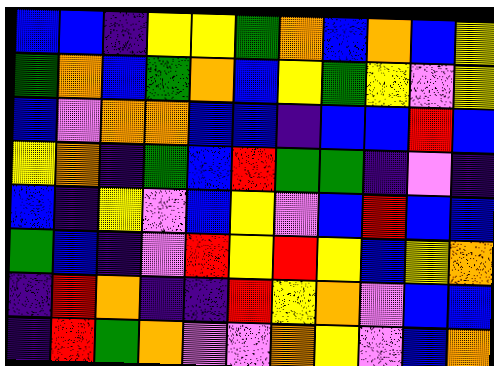[["blue", "blue", "indigo", "yellow", "yellow", "green", "orange", "blue", "orange", "blue", "yellow"], ["green", "orange", "blue", "green", "orange", "blue", "yellow", "green", "yellow", "violet", "yellow"], ["blue", "violet", "orange", "orange", "blue", "blue", "indigo", "blue", "blue", "red", "blue"], ["yellow", "orange", "indigo", "green", "blue", "red", "green", "green", "indigo", "violet", "indigo"], ["blue", "indigo", "yellow", "violet", "blue", "yellow", "violet", "blue", "red", "blue", "blue"], ["green", "blue", "indigo", "violet", "red", "yellow", "red", "yellow", "blue", "yellow", "orange"], ["indigo", "red", "orange", "indigo", "indigo", "red", "yellow", "orange", "violet", "blue", "blue"], ["indigo", "red", "green", "orange", "violet", "violet", "orange", "yellow", "violet", "blue", "orange"]]